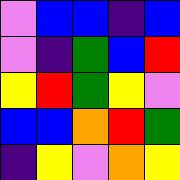[["violet", "blue", "blue", "indigo", "blue"], ["violet", "indigo", "green", "blue", "red"], ["yellow", "red", "green", "yellow", "violet"], ["blue", "blue", "orange", "red", "green"], ["indigo", "yellow", "violet", "orange", "yellow"]]